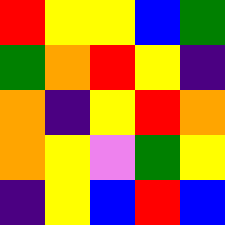[["red", "yellow", "yellow", "blue", "green"], ["green", "orange", "red", "yellow", "indigo"], ["orange", "indigo", "yellow", "red", "orange"], ["orange", "yellow", "violet", "green", "yellow"], ["indigo", "yellow", "blue", "red", "blue"]]